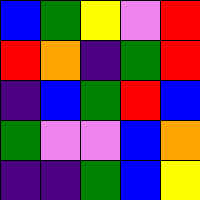[["blue", "green", "yellow", "violet", "red"], ["red", "orange", "indigo", "green", "red"], ["indigo", "blue", "green", "red", "blue"], ["green", "violet", "violet", "blue", "orange"], ["indigo", "indigo", "green", "blue", "yellow"]]